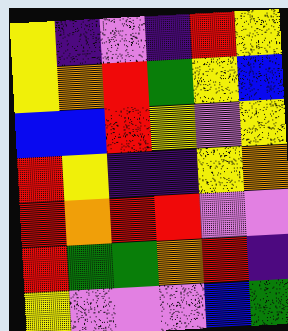[["yellow", "indigo", "violet", "indigo", "red", "yellow"], ["yellow", "orange", "red", "green", "yellow", "blue"], ["blue", "blue", "red", "yellow", "violet", "yellow"], ["red", "yellow", "indigo", "indigo", "yellow", "orange"], ["red", "orange", "red", "red", "violet", "violet"], ["red", "green", "green", "orange", "red", "indigo"], ["yellow", "violet", "violet", "violet", "blue", "green"]]